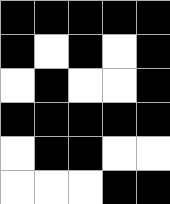[["black", "black", "black", "black", "black"], ["black", "white", "black", "white", "black"], ["white", "black", "white", "white", "black"], ["black", "black", "black", "black", "black"], ["white", "black", "black", "white", "white"], ["white", "white", "white", "black", "black"]]